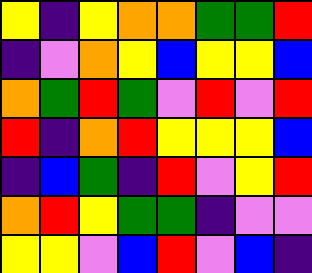[["yellow", "indigo", "yellow", "orange", "orange", "green", "green", "red"], ["indigo", "violet", "orange", "yellow", "blue", "yellow", "yellow", "blue"], ["orange", "green", "red", "green", "violet", "red", "violet", "red"], ["red", "indigo", "orange", "red", "yellow", "yellow", "yellow", "blue"], ["indigo", "blue", "green", "indigo", "red", "violet", "yellow", "red"], ["orange", "red", "yellow", "green", "green", "indigo", "violet", "violet"], ["yellow", "yellow", "violet", "blue", "red", "violet", "blue", "indigo"]]